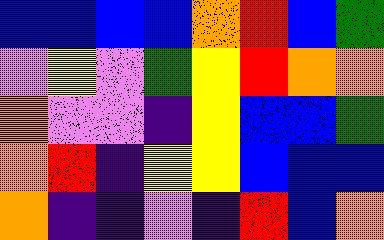[["blue", "blue", "blue", "blue", "orange", "red", "blue", "green"], ["violet", "yellow", "violet", "green", "yellow", "red", "orange", "orange"], ["orange", "violet", "violet", "indigo", "yellow", "blue", "blue", "green"], ["orange", "red", "indigo", "yellow", "yellow", "blue", "blue", "blue"], ["orange", "indigo", "indigo", "violet", "indigo", "red", "blue", "orange"]]